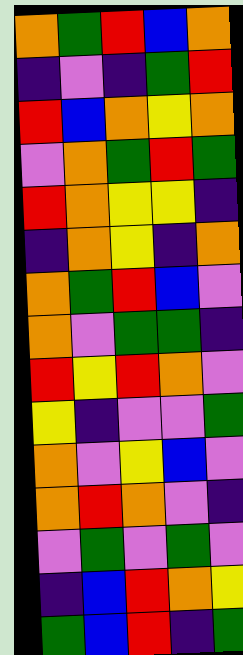[["orange", "green", "red", "blue", "orange"], ["indigo", "violet", "indigo", "green", "red"], ["red", "blue", "orange", "yellow", "orange"], ["violet", "orange", "green", "red", "green"], ["red", "orange", "yellow", "yellow", "indigo"], ["indigo", "orange", "yellow", "indigo", "orange"], ["orange", "green", "red", "blue", "violet"], ["orange", "violet", "green", "green", "indigo"], ["red", "yellow", "red", "orange", "violet"], ["yellow", "indigo", "violet", "violet", "green"], ["orange", "violet", "yellow", "blue", "violet"], ["orange", "red", "orange", "violet", "indigo"], ["violet", "green", "violet", "green", "violet"], ["indigo", "blue", "red", "orange", "yellow"], ["green", "blue", "red", "indigo", "green"]]